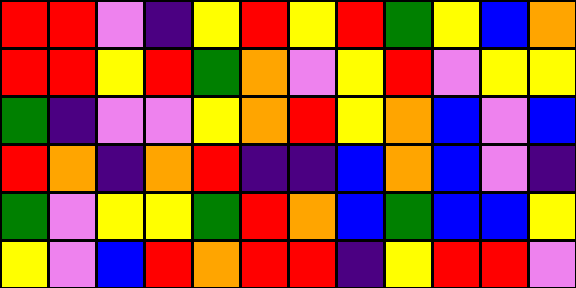[["red", "red", "violet", "indigo", "yellow", "red", "yellow", "red", "green", "yellow", "blue", "orange"], ["red", "red", "yellow", "red", "green", "orange", "violet", "yellow", "red", "violet", "yellow", "yellow"], ["green", "indigo", "violet", "violet", "yellow", "orange", "red", "yellow", "orange", "blue", "violet", "blue"], ["red", "orange", "indigo", "orange", "red", "indigo", "indigo", "blue", "orange", "blue", "violet", "indigo"], ["green", "violet", "yellow", "yellow", "green", "red", "orange", "blue", "green", "blue", "blue", "yellow"], ["yellow", "violet", "blue", "red", "orange", "red", "red", "indigo", "yellow", "red", "red", "violet"]]